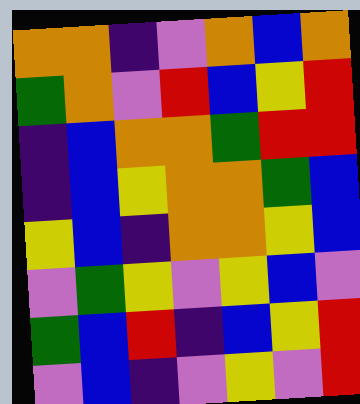[["orange", "orange", "indigo", "violet", "orange", "blue", "orange"], ["green", "orange", "violet", "red", "blue", "yellow", "red"], ["indigo", "blue", "orange", "orange", "green", "red", "red"], ["indigo", "blue", "yellow", "orange", "orange", "green", "blue"], ["yellow", "blue", "indigo", "orange", "orange", "yellow", "blue"], ["violet", "green", "yellow", "violet", "yellow", "blue", "violet"], ["green", "blue", "red", "indigo", "blue", "yellow", "red"], ["violet", "blue", "indigo", "violet", "yellow", "violet", "red"]]